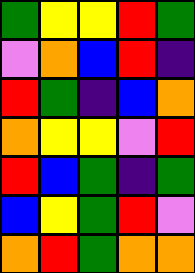[["green", "yellow", "yellow", "red", "green"], ["violet", "orange", "blue", "red", "indigo"], ["red", "green", "indigo", "blue", "orange"], ["orange", "yellow", "yellow", "violet", "red"], ["red", "blue", "green", "indigo", "green"], ["blue", "yellow", "green", "red", "violet"], ["orange", "red", "green", "orange", "orange"]]